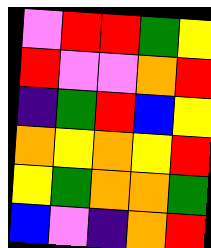[["violet", "red", "red", "green", "yellow"], ["red", "violet", "violet", "orange", "red"], ["indigo", "green", "red", "blue", "yellow"], ["orange", "yellow", "orange", "yellow", "red"], ["yellow", "green", "orange", "orange", "green"], ["blue", "violet", "indigo", "orange", "red"]]